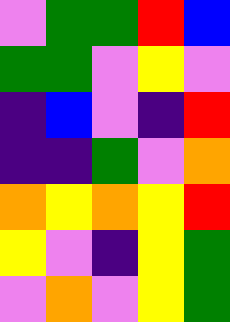[["violet", "green", "green", "red", "blue"], ["green", "green", "violet", "yellow", "violet"], ["indigo", "blue", "violet", "indigo", "red"], ["indigo", "indigo", "green", "violet", "orange"], ["orange", "yellow", "orange", "yellow", "red"], ["yellow", "violet", "indigo", "yellow", "green"], ["violet", "orange", "violet", "yellow", "green"]]